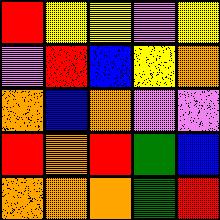[["red", "yellow", "yellow", "violet", "yellow"], ["violet", "red", "blue", "yellow", "orange"], ["orange", "blue", "orange", "violet", "violet"], ["red", "orange", "red", "green", "blue"], ["orange", "orange", "orange", "green", "red"]]